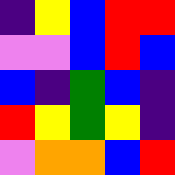[["indigo", "yellow", "blue", "red", "red"], ["violet", "violet", "blue", "red", "blue"], ["blue", "indigo", "green", "blue", "indigo"], ["red", "yellow", "green", "yellow", "indigo"], ["violet", "orange", "orange", "blue", "red"]]